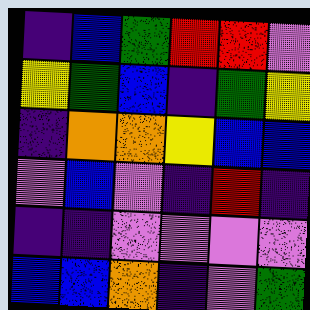[["indigo", "blue", "green", "red", "red", "violet"], ["yellow", "green", "blue", "indigo", "green", "yellow"], ["indigo", "orange", "orange", "yellow", "blue", "blue"], ["violet", "blue", "violet", "indigo", "red", "indigo"], ["indigo", "indigo", "violet", "violet", "violet", "violet"], ["blue", "blue", "orange", "indigo", "violet", "green"]]